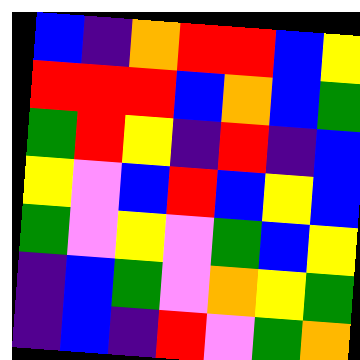[["blue", "indigo", "orange", "red", "red", "blue", "yellow"], ["red", "red", "red", "blue", "orange", "blue", "green"], ["green", "red", "yellow", "indigo", "red", "indigo", "blue"], ["yellow", "violet", "blue", "red", "blue", "yellow", "blue"], ["green", "violet", "yellow", "violet", "green", "blue", "yellow"], ["indigo", "blue", "green", "violet", "orange", "yellow", "green"], ["indigo", "blue", "indigo", "red", "violet", "green", "orange"]]